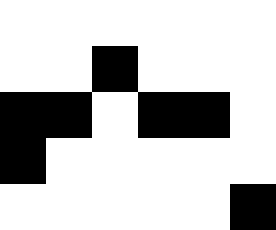[["white", "white", "white", "white", "white", "white"], ["white", "white", "black", "white", "white", "white"], ["black", "black", "white", "black", "black", "white"], ["black", "white", "white", "white", "white", "white"], ["white", "white", "white", "white", "white", "black"]]